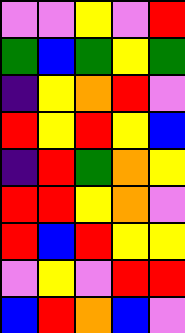[["violet", "violet", "yellow", "violet", "red"], ["green", "blue", "green", "yellow", "green"], ["indigo", "yellow", "orange", "red", "violet"], ["red", "yellow", "red", "yellow", "blue"], ["indigo", "red", "green", "orange", "yellow"], ["red", "red", "yellow", "orange", "violet"], ["red", "blue", "red", "yellow", "yellow"], ["violet", "yellow", "violet", "red", "red"], ["blue", "red", "orange", "blue", "violet"]]